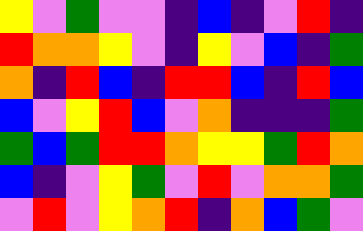[["yellow", "violet", "green", "violet", "violet", "indigo", "blue", "indigo", "violet", "red", "indigo"], ["red", "orange", "orange", "yellow", "violet", "indigo", "yellow", "violet", "blue", "indigo", "green"], ["orange", "indigo", "red", "blue", "indigo", "red", "red", "blue", "indigo", "red", "blue"], ["blue", "violet", "yellow", "red", "blue", "violet", "orange", "indigo", "indigo", "indigo", "green"], ["green", "blue", "green", "red", "red", "orange", "yellow", "yellow", "green", "red", "orange"], ["blue", "indigo", "violet", "yellow", "green", "violet", "red", "violet", "orange", "orange", "green"], ["violet", "red", "violet", "yellow", "orange", "red", "indigo", "orange", "blue", "green", "violet"]]